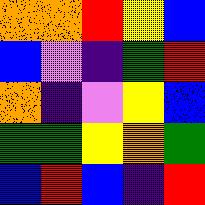[["orange", "orange", "red", "yellow", "blue"], ["blue", "violet", "indigo", "green", "red"], ["orange", "indigo", "violet", "yellow", "blue"], ["green", "green", "yellow", "orange", "green"], ["blue", "red", "blue", "indigo", "red"]]